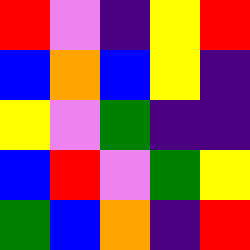[["red", "violet", "indigo", "yellow", "red"], ["blue", "orange", "blue", "yellow", "indigo"], ["yellow", "violet", "green", "indigo", "indigo"], ["blue", "red", "violet", "green", "yellow"], ["green", "blue", "orange", "indigo", "red"]]